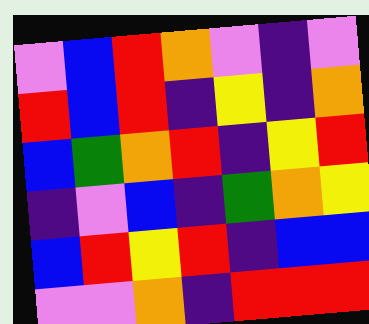[["violet", "blue", "red", "orange", "violet", "indigo", "violet"], ["red", "blue", "red", "indigo", "yellow", "indigo", "orange"], ["blue", "green", "orange", "red", "indigo", "yellow", "red"], ["indigo", "violet", "blue", "indigo", "green", "orange", "yellow"], ["blue", "red", "yellow", "red", "indigo", "blue", "blue"], ["violet", "violet", "orange", "indigo", "red", "red", "red"]]